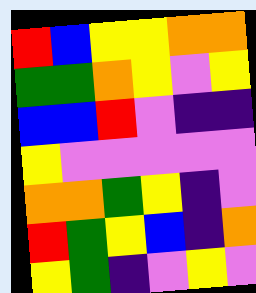[["red", "blue", "yellow", "yellow", "orange", "orange"], ["green", "green", "orange", "yellow", "violet", "yellow"], ["blue", "blue", "red", "violet", "indigo", "indigo"], ["yellow", "violet", "violet", "violet", "violet", "violet"], ["orange", "orange", "green", "yellow", "indigo", "violet"], ["red", "green", "yellow", "blue", "indigo", "orange"], ["yellow", "green", "indigo", "violet", "yellow", "violet"]]